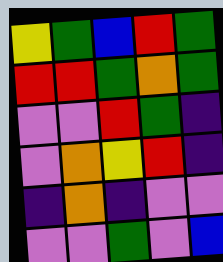[["yellow", "green", "blue", "red", "green"], ["red", "red", "green", "orange", "green"], ["violet", "violet", "red", "green", "indigo"], ["violet", "orange", "yellow", "red", "indigo"], ["indigo", "orange", "indigo", "violet", "violet"], ["violet", "violet", "green", "violet", "blue"]]